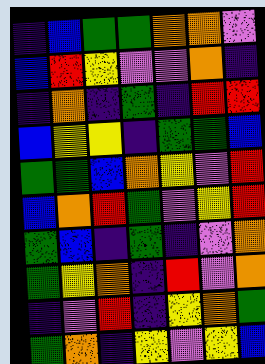[["indigo", "blue", "green", "green", "orange", "orange", "violet"], ["blue", "red", "yellow", "violet", "violet", "orange", "indigo"], ["indigo", "orange", "indigo", "green", "indigo", "red", "red"], ["blue", "yellow", "yellow", "indigo", "green", "green", "blue"], ["green", "green", "blue", "orange", "yellow", "violet", "red"], ["blue", "orange", "red", "green", "violet", "yellow", "red"], ["green", "blue", "indigo", "green", "indigo", "violet", "orange"], ["green", "yellow", "orange", "indigo", "red", "violet", "orange"], ["indigo", "violet", "red", "indigo", "yellow", "orange", "green"], ["green", "orange", "indigo", "yellow", "violet", "yellow", "blue"]]